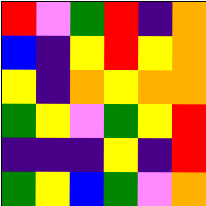[["red", "violet", "green", "red", "indigo", "orange"], ["blue", "indigo", "yellow", "red", "yellow", "orange"], ["yellow", "indigo", "orange", "yellow", "orange", "orange"], ["green", "yellow", "violet", "green", "yellow", "red"], ["indigo", "indigo", "indigo", "yellow", "indigo", "red"], ["green", "yellow", "blue", "green", "violet", "orange"]]